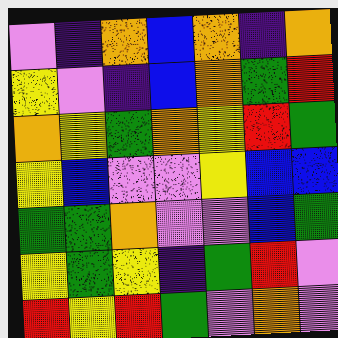[["violet", "indigo", "orange", "blue", "orange", "indigo", "orange"], ["yellow", "violet", "indigo", "blue", "orange", "green", "red"], ["orange", "yellow", "green", "orange", "yellow", "red", "green"], ["yellow", "blue", "violet", "violet", "yellow", "blue", "blue"], ["green", "green", "orange", "violet", "violet", "blue", "green"], ["yellow", "green", "yellow", "indigo", "green", "red", "violet"], ["red", "yellow", "red", "green", "violet", "orange", "violet"]]